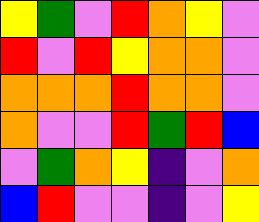[["yellow", "green", "violet", "red", "orange", "yellow", "violet"], ["red", "violet", "red", "yellow", "orange", "orange", "violet"], ["orange", "orange", "orange", "red", "orange", "orange", "violet"], ["orange", "violet", "violet", "red", "green", "red", "blue"], ["violet", "green", "orange", "yellow", "indigo", "violet", "orange"], ["blue", "red", "violet", "violet", "indigo", "violet", "yellow"]]